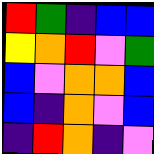[["red", "green", "indigo", "blue", "blue"], ["yellow", "orange", "red", "violet", "green"], ["blue", "violet", "orange", "orange", "blue"], ["blue", "indigo", "orange", "violet", "blue"], ["indigo", "red", "orange", "indigo", "violet"]]